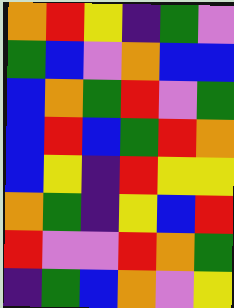[["orange", "red", "yellow", "indigo", "green", "violet"], ["green", "blue", "violet", "orange", "blue", "blue"], ["blue", "orange", "green", "red", "violet", "green"], ["blue", "red", "blue", "green", "red", "orange"], ["blue", "yellow", "indigo", "red", "yellow", "yellow"], ["orange", "green", "indigo", "yellow", "blue", "red"], ["red", "violet", "violet", "red", "orange", "green"], ["indigo", "green", "blue", "orange", "violet", "yellow"]]